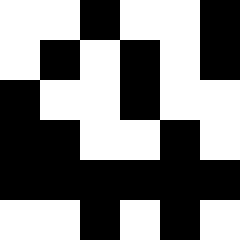[["white", "white", "black", "white", "white", "black"], ["white", "black", "white", "black", "white", "black"], ["black", "white", "white", "black", "white", "white"], ["black", "black", "white", "white", "black", "white"], ["black", "black", "black", "black", "black", "black"], ["white", "white", "black", "white", "black", "white"]]